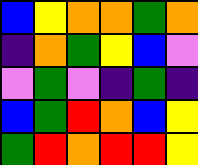[["blue", "yellow", "orange", "orange", "green", "orange"], ["indigo", "orange", "green", "yellow", "blue", "violet"], ["violet", "green", "violet", "indigo", "green", "indigo"], ["blue", "green", "red", "orange", "blue", "yellow"], ["green", "red", "orange", "red", "red", "yellow"]]